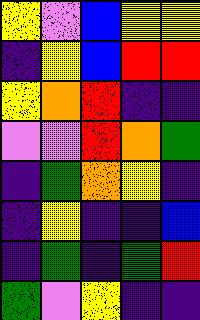[["yellow", "violet", "blue", "yellow", "yellow"], ["indigo", "yellow", "blue", "red", "red"], ["yellow", "orange", "red", "indigo", "indigo"], ["violet", "violet", "red", "orange", "green"], ["indigo", "green", "orange", "yellow", "indigo"], ["indigo", "yellow", "indigo", "indigo", "blue"], ["indigo", "green", "indigo", "green", "red"], ["green", "violet", "yellow", "indigo", "indigo"]]